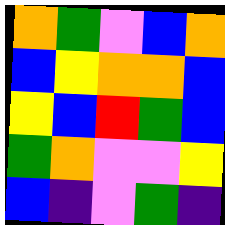[["orange", "green", "violet", "blue", "orange"], ["blue", "yellow", "orange", "orange", "blue"], ["yellow", "blue", "red", "green", "blue"], ["green", "orange", "violet", "violet", "yellow"], ["blue", "indigo", "violet", "green", "indigo"]]